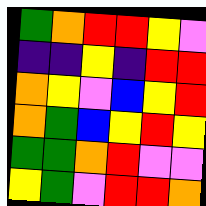[["green", "orange", "red", "red", "yellow", "violet"], ["indigo", "indigo", "yellow", "indigo", "red", "red"], ["orange", "yellow", "violet", "blue", "yellow", "red"], ["orange", "green", "blue", "yellow", "red", "yellow"], ["green", "green", "orange", "red", "violet", "violet"], ["yellow", "green", "violet", "red", "red", "orange"]]